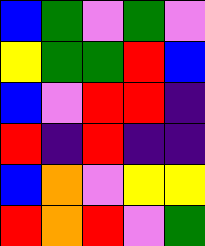[["blue", "green", "violet", "green", "violet"], ["yellow", "green", "green", "red", "blue"], ["blue", "violet", "red", "red", "indigo"], ["red", "indigo", "red", "indigo", "indigo"], ["blue", "orange", "violet", "yellow", "yellow"], ["red", "orange", "red", "violet", "green"]]